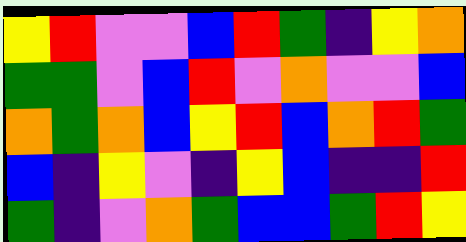[["yellow", "red", "violet", "violet", "blue", "red", "green", "indigo", "yellow", "orange"], ["green", "green", "violet", "blue", "red", "violet", "orange", "violet", "violet", "blue"], ["orange", "green", "orange", "blue", "yellow", "red", "blue", "orange", "red", "green"], ["blue", "indigo", "yellow", "violet", "indigo", "yellow", "blue", "indigo", "indigo", "red"], ["green", "indigo", "violet", "orange", "green", "blue", "blue", "green", "red", "yellow"]]